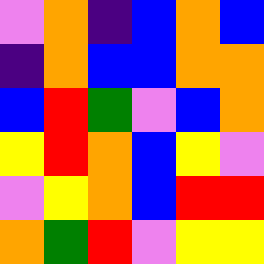[["violet", "orange", "indigo", "blue", "orange", "blue"], ["indigo", "orange", "blue", "blue", "orange", "orange"], ["blue", "red", "green", "violet", "blue", "orange"], ["yellow", "red", "orange", "blue", "yellow", "violet"], ["violet", "yellow", "orange", "blue", "red", "red"], ["orange", "green", "red", "violet", "yellow", "yellow"]]